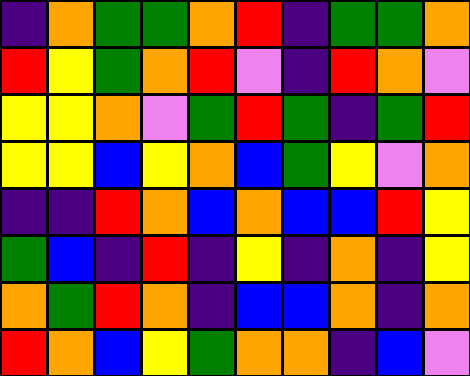[["indigo", "orange", "green", "green", "orange", "red", "indigo", "green", "green", "orange"], ["red", "yellow", "green", "orange", "red", "violet", "indigo", "red", "orange", "violet"], ["yellow", "yellow", "orange", "violet", "green", "red", "green", "indigo", "green", "red"], ["yellow", "yellow", "blue", "yellow", "orange", "blue", "green", "yellow", "violet", "orange"], ["indigo", "indigo", "red", "orange", "blue", "orange", "blue", "blue", "red", "yellow"], ["green", "blue", "indigo", "red", "indigo", "yellow", "indigo", "orange", "indigo", "yellow"], ["orange", "green", "red", "orange", "indigo", "blue", "blue", "orange", "indigo", "orange"], ["red", "orange", "blue", "yellow", "green", "orange", "orange", "indigo", "blue", "violet"]]